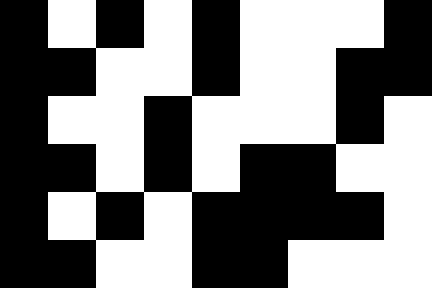[["black", "white", "black", "white", "black", "white", "white", "white", "black"], ["black", "black", "white", "white", "black", "white", "white", "black", "black"], ["black", "white", "white", "black", "white", "white", "white", "black", "white"], ["black", "black", "white", "black", "white", "black", "black", "white", "white"], ["black", "white", "black", "white", "black", "black", "black", "black", "white"], ["black", "black", "white", "white", "black", "black", "white", "white", "white"]]